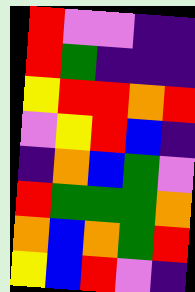[["red", "violet", "violet", "indigo", "indigo"], ["red", "green", "indigo", "indigo", "indigo"], ["yellow", "red", "red", "orange", "red"], ["violet", "yellow", "red", "blue", "indigo"], ["indigo", "orange", "blue", "green", "violet"], ["red", "green", "green", "green", "orange"], ["orange", "blue", "orange", "green", "red"], ["yellow", "blue", "red", "violet", "indigo"]]